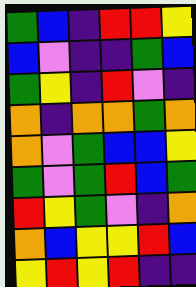[["green", "blue", "indigo", "red", "red", "yellow"], ["blue", "violet", "indigo", "indigo", "green", "blue"], ["green", "yellow", "indigo", "red", "violet", "indigo"], ["orange", "indigo", "orange", "orange", "green", "orange"], ["orange", "violet", "green", "blue", "blue", "yellow"], ["green", "violet", "green", "red", "blue", "green"], ["red", "yellow", "green", "violet", "indigo", "orange"], ["orange", "blue", "yellow", "yellow", "red", "blue"], ["yellow", "red", "yellow", "red", "indigo", "indigo"]]